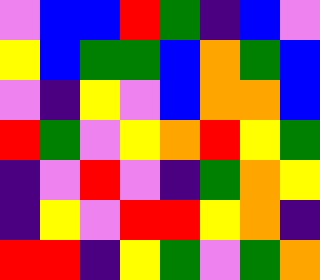[["violet", "blue", "blue", "red", "green", "indigo", "blue", "violet"], ["yellow", "blue", "green", "green", "blue", "orange", "green", "blue"], ["violet", "indigo", "yellow", "violet", "blue", "orange", "orange", "blue"], ["red", "green", "violet", "yellow", "orange", "red", "yellow", "green"], ["indigo", "violet", "red", "violet", "indigo", "green", "orange", "yellow"], ["indigo", "yellow", "violet", "red", "red", "yellow", "orange", "indigo"], ["red", "red", "indigo", "yellow", "green", "violet", "green", "orange"]]